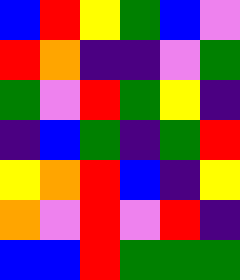[["blue", "red", "yellow", "green", "blue", "violet"], ["red", "orange", "indigo", "indigo", "violet", "green"], ["green", "violet", "red", "green", "yellow", "indigo"], ["indigo", "blue", "green", "indigo", "green", "red"], ["yellow", "orange", "red", "blue", "indigo", "yellow"], ["orange", "violet", "red", "violet", "red", "indigo"], ["blue", "blue", "red", "green", "green", "green"]]